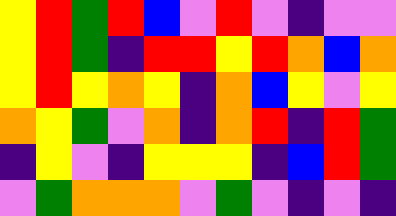[["yellow", "red", "green", "red", "blue", "violet", "red", "violet", "indigo", "violet", "violet"], ["yellow", "red", "green", "indigo", "red", "red", "yellow", "red", "orange", "blue", "orange"], ["yellow", "red", "yellow", "orange", "yellow", "indigo", "orange", "blue", "yellow", "violet", "yellow"], ["orange", "yellow", "green", "violet", "orange", "indigo", "orange", "red", "indigo", "red", "green"], ["indigo", "yellow", "violet", "indigo", "yellow", "yellow", "yellow", "indigo", "blue", "red", "green"], ["violet", "green", "orange", "orange", "orange", "violet", "green", "violet", "indigo", "violet", "indigo"]]